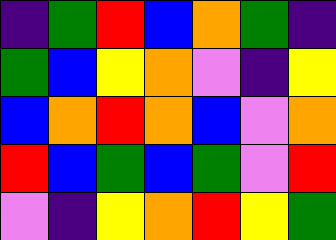[["indigo", "green", "red", "blue", "orange", "green", "indigo"], ["green", "blue", "yellow", "orange", "violet", "indigo", "yellow"], ["blue", "orange", "red", "orange", "blue", "violet", "orange"], ["red", "blue", "green", "blue", "green", "violet", "red"], ["violet", "indigo", "yellow", "orange", "red", "yellow", "green"]]